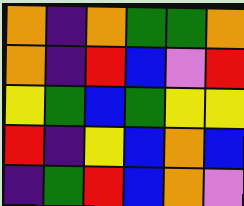[["orange", "indigo", "orange", "green", "green", "orange"], ["orange", "indigo", "red", "blue", "violet", "red"], ["yellow", "green", "blue", "green", "yellow", "yellow"], ["red", "indigo", "yellow", "blue", "orange", "blue"], ["indigo", "green", "red", "blue", "orange", "violet"]]